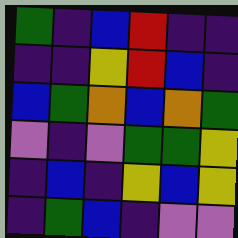[["green", "indigo", "blue", "red", "indigo", "indigo"], ["indigo", "indigo", "yellow", "red", "blue", "indigo"], ["blue", "green", "orange", "blue", "orange", "green"], ["violet", "indigo", "violet", "green", "green", "yellow"], ["indigo", "blue", "indigo", "yellow", "blue", "yellow"], ["indigo", "green", "blue", "indigo", "violet", "violet"]]